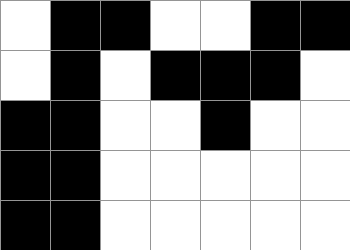[["white", "black", "black", "white", "white", "black", "black"], ["white", "black", "white", "black", "black", "black", "white"], ["black", "black", "white", "white", "black", "white", "white"], ["black", "black", "white", "white", "white", "white", "white"], ["black", "black", "white", "white", "white", "white", "white"]]